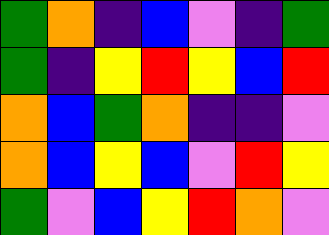[["green", "orange", "indigo", "blue", "violet", "indigo", "green"], ["green", "indigo", "yellow", "red", "yellow", "blue", "red"], ["orange", "blue", "green", "orange", "indigo", "indigo", "violet"], ["orange", "blue", "yellow", "blue", "violet", "red", "yellow"], ["green", "violet", "blue", "yellow", "red", "orange", "violet"]]